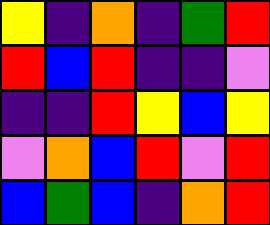[["yellow", "indigo", "orange", "indigo", "green", "red"], ["red", "blue", "red", "indigo", "indigo", "violet"], ["indigo", "indigo", "red", "yellow", "blue", "yellow"], ["violet", "orange", "blue", "red", "violet", "red"], ["blue", "green", "blue", "indigo", "orange", "red"]]